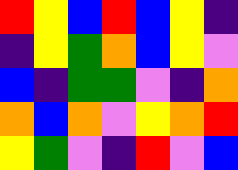[["red", "yellow", "blue", "red", "blue", "yellow", "indigo"], ["indigo", "yellow", "green", "orange", "blue", "yellow", "violet"], ["blue", "indigo", "green", "green", "violet", "indigo", "orange"], ["orange", "blue", "orange", "violet", "yellow", "orange", "red"], ["yellow", "green", "violet", "indigo", "red", "violet", "blue"]]